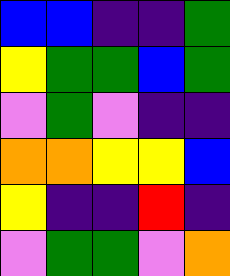[["blue", "blue", "indigo", "indigo", "green"], ["yellow", "green", "green", "blue", "green"], ["violet", "green", "violet", "indigo", "indigo"], ["orange", "orange", "yellow", "yellow", "blue"], ["yellow", "indigo", "indigo", "red", "indigo"], ["violet", "green", "green", "violet", "orange"]]